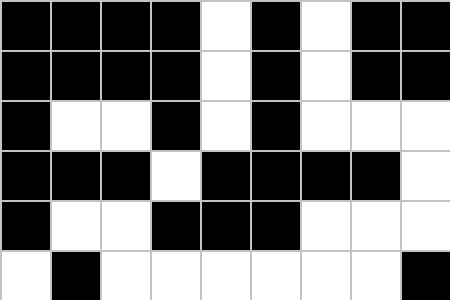[["black", "black", "black", "black", "white", "black", "white", "black", "black"], ["black", "black", "black", "black", "white", "black", "white", "black", "black"], ["black", "white", "white", "black", "white", "black", "white", "white", "white"], ["black", "black", "black", "white", "black", "black", "black", "black", "white"], ["black", "white", "white", "black", "black", "black", "white", "white", "white"], ["white", "black", "white", "white", "white", "white", "white", "white", "black"]]